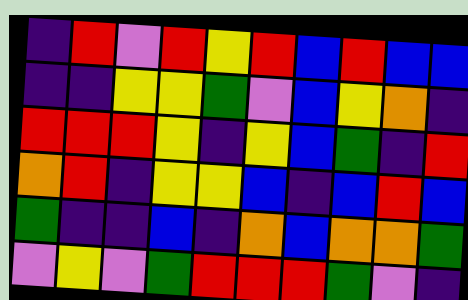[["indigo", "red", "violet", "red", "yellow", "red", "blue", "red", "blue", "blue"], ["indigo", "indigo", "yellow", "yellow", "green", "violet", "blue", "yellow", "orange", "indigo"], ["red", "red", "red", "yellow", "indigo", "yellow", "blue", "green", "indigo", "red"], ["orange", "red", "indigo", "yellow", "yellow", "blue", "indigo", "blue", "red", "blue"], ["green", "indigo", "indigo", "blue", "indigo", "orange", "blue", "orange", "orange", "green"], ["violet", "yellow", "violet", "green", "red", "red", "red", "green", "violet", "indigo"]]